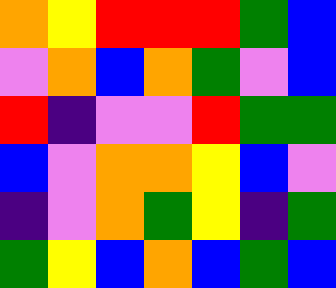[["orange", "yellow", "red", "red", "red", "green", "blue"], ["violet", "orange", "blue", "orange", "green", "violet", "blue"], ["red", "indigo", "violet", "violet", "red", "green", "green"], ["blue", "violet", "orange", "orange", "yellow", "blue", "violet"], ["indigo", "violet", "orange", "green", "yellow", "indigo", "green"], ["green", "yellow", "blue", "orange", "blue", "green", "blue"]]